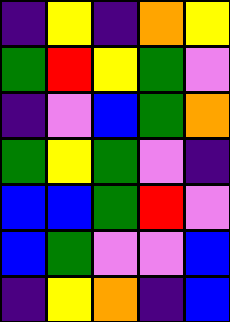[["indigo", "yellow", "indigo", "orange", "yellow"], ["green", "red", "yellow", "green", "violet"], ["indigo", "violet", "blue", "green", "orange"], ["green", "yellow", "green", "violet", "indigo"], ["blue", "blue", "green", "red", "violet"], ["blue", "green", "violet", "violet", "blue"], ["indigo", "yellow", "orange", "indigo", "blue"]]